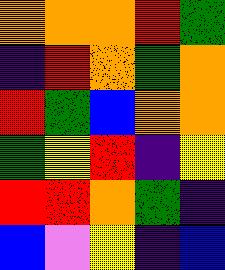[["orange", "orange", "orange", "red", "green"], ["indigo", "red", "orange", "green", "orange"], ["red", "green", "blue", "orange", "orange"], ["green", "yellow", "red", "indigo", "yellow"], ["red", "red", "orange", "green", "indigo"], ["blue", "violet", "yellow", "indigo", "blue"]]